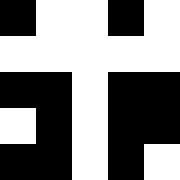[["black", "white", "white", "black", "white"], ["white", "white", "white", "white", "white"], ["black", "black", "white", "black", "black"], ["white", "black", "white", "black", "black"], ["black", "black", "white", "black", "white"]]